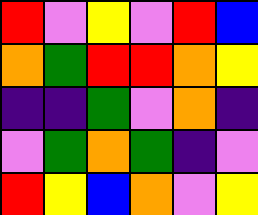[["red", "violet", "yellow", "violet", "red", "blue"], ["orange", "green", "red", "red", "orange", "yellow"], ["indigo", "indigo", "green", "violet", "orange", "indigo"], ["violet", "green", "orange", "green", "indigo", "violet"], ["red", "yellow", "blue", "orange", "violet", "yellow"]]